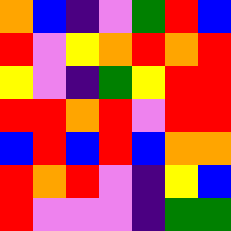[["orange", "blue", "indigo", "violet", "green", "red", "blue"], ["red", "violet", "yellow", "orange", "red", "orange", "red"], ["yellow", "violet", "indigo", "green", "yellow", "red", "red"], ["red", "red", "orange", "red", "violet", "red", "red"], ["blue", "red", "blue", "red", "blue", "orange", "orange"], ["red", "orange", "red", "violet", "indigo", "yellow", "blue"], ["red", "violet", "violet", "violet", "indigo", "green", "green"]]